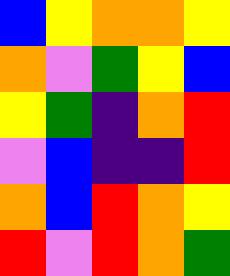[["blue", "yellow", "orange", "orange", "yellow"], ["orange", "violet", "green", "yellow", "blue"], ["yellow", "green", "indigo", "orange", "red"], ["violet", "blue", "indigo", "indigo", "red"], ["orange", "blue", "red", "orange", "yellow"], ["red", "violet", "red", "orange", "green"]]